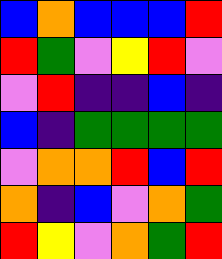[["blue", "orange", "blue", "blue", "blue", "red"], ["red", "green", "violet", "yellow", "red", "violet"], ["violet", "red", "indigo", "indigo", "blue", "indigo"], ["blue", "indigo", "green", "green", "green", "green"], ["violet", "orange", "orange", "red", "blue", "red"], ["orange", "indigo", "blue", "violet", "orange", "green"], ["red", "yellow", "violet", "orange", "green", "red"]]